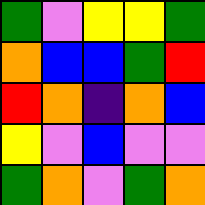[["green", "violet", "yellow", "yellow", "green"], ["orange", "blue", "blue", "green", "red"], ["red", "orange", "indigo", "orange", "blue"], ["yellow", "violet", "blue", "violet", "violet"], ["green", "orange", "violet", "green", "orange"]]